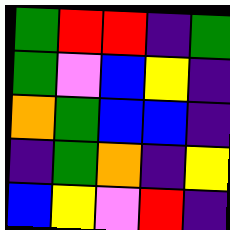[["green", "red", "red", "indigo", "green"], ["green", "violet", "blue", "yellow", "indigo"], ["orange", "green", "blue", "blue", "indigo"], ["indigo", "green", "orange", "indigo", "yellow"], ["blue", "yellow", "violet", "red", "indigo"]]